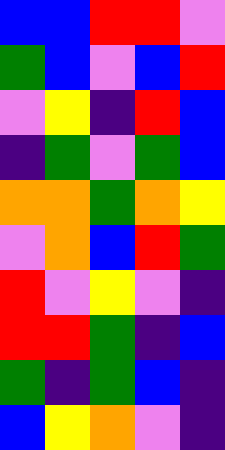[["blue", "blue", "red", "red", "violet"], ["green", "blue", "violet", "blue", "red"], ["violet", "yellow", "indigo", "red", "blue"], ["indigo", "green", "violet", "green", "blue"], ["orange", "orange", "green", "orange", "yellow"], ["violet", "orange", "blue", "red", "green"], ["red", "violet", "yellow", "violet", "indigo"], ["red", "red", "green", "indigo", "blue"], ["green", "indigo", "green", "blue", "indigo"], ["blue", "yellow", "orange", "violet", "indigo"]]